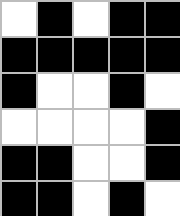[["white", "black", "white", "black", "black"], ["black", "black", "black", "black", "black"], ["black", "white", "white", "black", "white"], ["white", "white", "white", "white", "black"], ["black", "black", "white", "white", "black"], ["black", "black", "white", "black", "white"]]